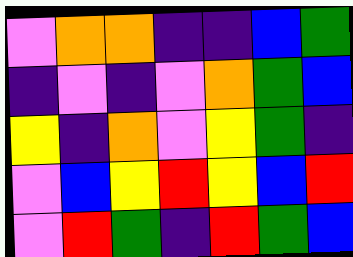[["violet", "orange", "orange", "indigo", "indigo", "blue", "green"], ["indigo", "violet", "indigo", "violet", "orange", "green", "blue"], ["yellow", "indigo", "orange", "violet", "yellow", "green", "indigo"], ["violet", "blue", "yellow", "red", "yellow", "blue", "red"], ["violet", "red", "green", "indigo", "red", "green", "blue"]]